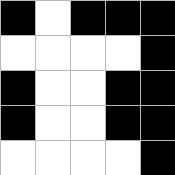[["black", "white", "black", "black", "black"], ["white", "white", "white", "white", "black"], ["black", "white", "white", "black", "black"], ["black", "white", "white", "black", "black"], ["white", "white", "white", "white", "black"]]